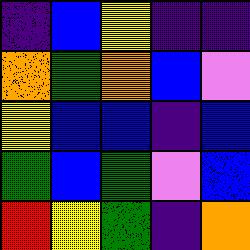[["indigo", "blue", "yellow", "indigo", "indigo"], ["orange", "green", "orange", "blue", "violet"], ["yellow", "blue", "blue", "indigo", "blue"], ["green", "blue", "green", "violet", "blue"], ["red", "yellow", "green", "indigo", "orange"]]